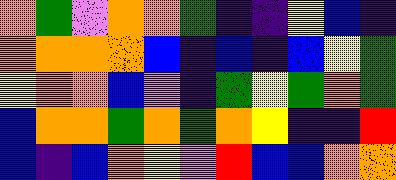[["orange", "green", "violet", "orange", "orange", "green", "indigo", "indigo", "yellow", "blue", "indigo"], ["orange", "orange", "orange", "orange", "blue", "indigo", "blue", "indigo", "blue", "yellow", "green"], ["yellow", "orange", "orange", "blue", "violet", "indigo", "green", "yellow", "green", "orange", "green"], ["blue", "orange", "orange", "green", "orange", "green", "orange", "yellow", "indigo", "indigo", "red"], ["blue", "indigo", "blue", "orange", "yellow", "violet", "red", "blue", "blue", "orange", "orange"]]